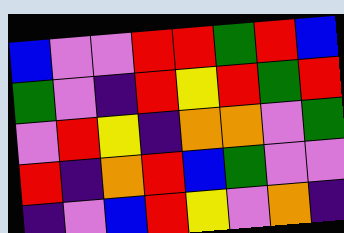[["blue", "violet", "violet", "red", "red", "green", "red", "blue"], ["green", "violet", "indigo", "red", "yellow", "red", "green", "red"], ["violet", "red", "yellow", "indigo", "orange", "orange", "violet", "green"], ["red", "indigo", "orange", "red", "blue", "green", "violet", "violet"], ["indigo", "violet", "blue", "red", "yellow", "violet", "orange", "indigo"]]